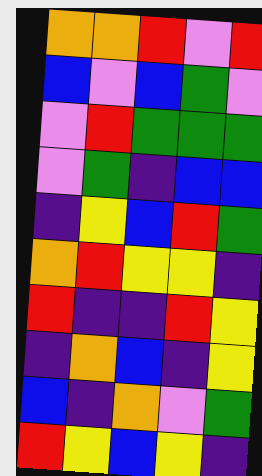[["orange", "orange", "red", "violet", "red"], ["blue", "violet", "blue", "green", "violet"], ["violet", "red", "green", "green", "green"], ["violet", "green", "indigo", "blue", "blue"], ["indigo", "yellow", "blue", "red", "green"], ["orange", "red", "yellow", "yellow", "indigo"], ["red", "indigo", "indigo", "red", "yellow"], ["indigo", "orange", "blue", "indigo", "yellow"], ["blue", "indigo", "orange", "violet", "green"], ["red", "yellow", "blue", "yellow", "indigo"]]